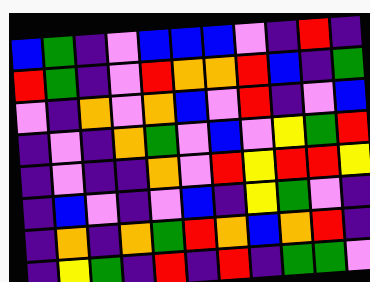[["blue", "green", "indigo", "violet", "blue", "blue", "blue", "violet", "indigo", "red", "indigo"], ["red", "green", "indigo", "violet", "red", "orange", "orange", "red", "blue", "indigo", "green"], ["violet", "indigo", "orange", "violet", "orange", "blue", "violet", "red", "indigo", "violet", "blue"], ["indigo", "violet", "indigo", "orange", "green", "violet", "blue", "violet", "yellow", "green", "red"], ["indigo", "violet", "indigo", "indigo", "orange", "violet", "red", "yellow", "red", "red", "yellow"], ["indigo", "blue", "violet", "indigo", "violet", "blue", "indigo", "yellow", "green", "violet", "indigo"], ["indigo", "orange", "indigo", "orange", "green", "red", "orange", "blue", "orange", "red", "indigo"], ["indigo", "yellow", "green", "indigo", "red", "indigo", "red", "indigo", "green", "green", "violet"]]